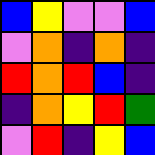[["blue", "yellow", "violet", "violet", "blue"], ["violet", "orange", "indigo", "orange", "indigo"], ["red", "orange", "red", "blue", "indigo"], ["indigo", "orange", "yellow", "red", "green"], ["violet", "red", "indigo", "yellow", "blue"]]